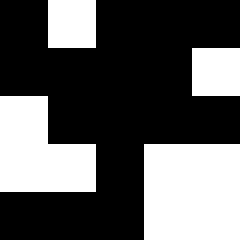[["black", "white", "black", "black", "black"], ["black", "black", "black", "black", "white"], ["white", "black", "black", "black", "black"], ["white", "white", "black", "white", "white"], ["black", "black", "black", "white", "white"]]